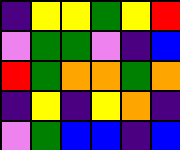[["indigo", "yellow", "yellow", "green", "yellow", "red"], ["violet", "green", "green", "violet", "indigo", "blue"], ["red", "green", "orange", "orange", "green", "orange"], ["indigo", "yellow", "indigo", "yellow", "orange", "indigo"], ["violet", "green", "blue", "blue", "indigo", "blue"]]